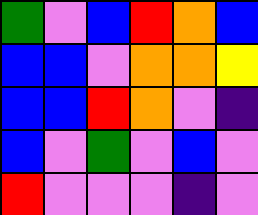[["green", "violet", "blue", "red", "orange", "blue"], ["blue", "blue", "violet", "orange", "orange", "yellow"], ["blue", "blue", "red", "orange", "violet", "indigo"], ["blue", "violet", "green", "violet", "blue", "violet"], ["red", "violet", "violet", "violet", "indigo", "violet"]]